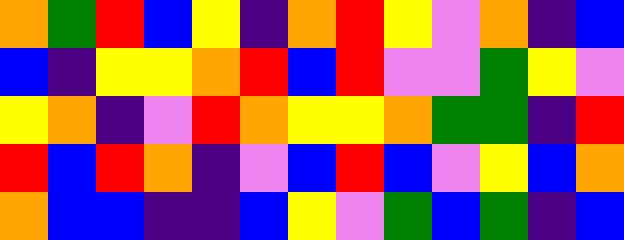[["orange", "green", "red", "blue", "yellow", "indigo", "orange", "red", "yellow", "violet", "orange", "indigo", "blue"], ["blue", "indigo", "yellow", "yellow", "orange", "red", "blue", "red", "violet", "violet", "green", "yellow", "violet"], ["yellow", "orange", "indigo", "violet", "red", "orange", "yellow", "yellow", "orange", "green", "green", "indigo", "red"], ["red", "blue", "red", "orange", "indigo", "violet", "blue", "red", "blue", "violet", "yellow", "blue", "orange"], ["orange", "blue", "blue", "indigo", "indigo", "blue", "yellow", "violet", "green", "blue", "green", "indigo", "blue"]]